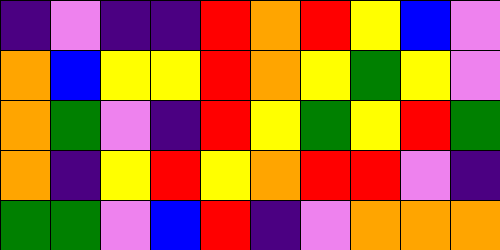[["indigo", "violet", "indigo", "indigo", "red", "orange", "red", "yellow", "blue", "violet"], ["orange", "blue", "yellow", "yellow", "red", "orange", "yellow", "green", "yellow", "violet"], ["orange", "green", "violet", "indigo", "red", "yellow", "green", "yellow", "red", "green"], ["orange", "indigo", "yellow", "red", "yellow", "orange", "red", "red", "violet", "indigo"], ["green", "green", "violet", "blue", "red", "indigo", "violet", "orange", "orange", "orange"]]